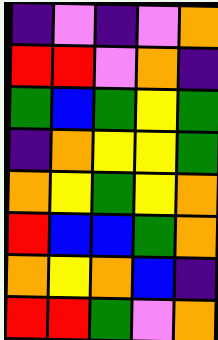[["indigo", "violet", "indigo", "violet", "orange"], ["red", "red", "violet", "orange", "indigo"], ["green", "blue", "green", "yellow", "green"], ["indigo", "orange", "yellow", "yellow", "green"], ["orange", "yellow", "green", "yellow", "orange"], ["red", "blue", "blue", "green", "orange"], ["orange", "yellow", "orange", "blue", "indigo"], ["red", "red", "green", "violet", "orange"]]